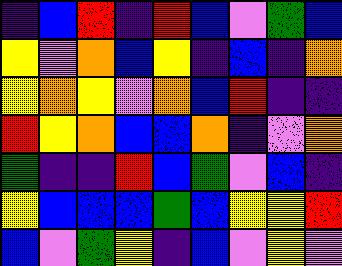[["indigo", "blue", "red", "indigo", "red", "blue", "violet", "green", "blue"], ["yellow", "violet", "orange", "blue", "yellow", "indigo", "blue", "indigo", "orange"], ["yellow", "orange", "yellow", "violet", "orange", "blue", "red", "indigo", "indigo"], ["red", "yellow", "orange", "blue", "blue", "orange", "indigo", "violet", "orange"], ["green", "indigo", "indigo", "red", "blue", "green", "violet", "blue", "indigo"], ["yellow", "blue", "blue", "blue", "green", "blue", "yellow", "yellow", "red"], ["blue", "violet", "green", "yellow", "indigo", "blue", "violet", "yellow", "violet"]]